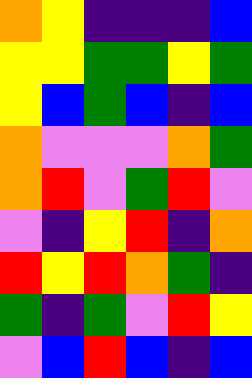[["orange", "yellow", "indigo", "indigo", "indigo", "blue"], ["yellow", "yellow", "green", "green", "yellow", "green"], ["yellow", "blue", "green", "blue", "indigo", "blue"], ["orange", "violet", "violet", "violet", "orange", "green"], ["orange", "red", "violet", "green", "red", "violet"], ["violet", "indigo", "yellow", "red", "indigo", "orange"], ["red", "yellow", "red", "orange", "green", "indigo"], ["green", "indigo", "green", "violet", "red", "yellow"], ["violet", "blue", "red", "blue", "indigo", "blue"]]